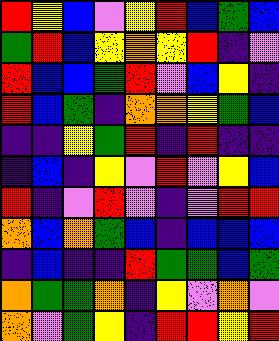[["red", "yellow", "blue", "violet", "yellow", "red", "blue", "green", "blue"], ["green", "red", "blue", "yellow", "orange", "yellow", "red", "indigo", "violet"], ["red", "blue", "blue", "green", "red", "violet", "blue", "yellow", "indigo"], ["red", "blue", "green", "indigo", "orange", "orange", "yellow", "green", "blue"], ["indigo", "indigo", "yellow", "green", "red", "indigo", "red", "indigo", "indigo"], ["indigo", "blue", "indigo", "yellow", "violet", "red", "violet", "yellow", "blue"], ["red", "indigo", "violet", "red", "violet", "indigo", "violet", "red", "red"], ["orange", "blue", "orange", "green", "blue", "indigo", "blue", "blue", "blue"], ["indigo", "blue", "indigo", "indigo", "red", "green", "green", "blue", "green"], ["orange", "green", "green", "orange", "indigo", "yellow", "violet", "orange", "violet"], ["orange", "violet", "green", "yellow", "indigo", "red", "red", "yellow", "red"]]